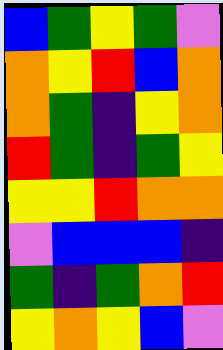[["blue", "green", "yellow", "green", "violet"], ["orange", "yellow", "red", "blue", "orange"], ["orange", "green", "indigo", "yellow", "orange"], ["red", "green", "indigo", "green", "yellow"], ["yellow", "yellow", "red", "orange", "orange"], ["violet", "blue", "blue", "blue", "indigo"], ["green", "indigo", "green", "orange", "red"], ["yellow", "orange", "yellow", "blue", "violet"]]